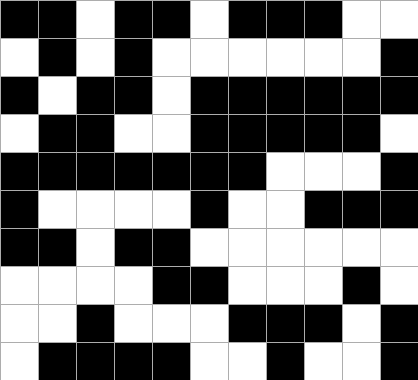[["black", "black", "white", "black", "black", "white", "black", "black", "black", "white", "white"], ["white", "black", "white", "black", "white", "white", "white", "white", "white", "white", "black"], ["black", "white", "black", "black", "white", "black", "black", "black", "black", "black", "black"], ["white", "black", "black", "white", "white", "black", "black", "black", "black", "black", "white"], ["black", "black", "black", "black", "black", "black", "black", "white", "white", "white", "black"], ["black", "white", "white", "white", "white", "black", "white", "white", "black", "black", "black"], ["black", "black", "white", "black", "black", "white", "white", "white", "white", "white", "white"], ["white", "white", "white", "white", "black", "black", "white", "white", "white", "black", "white"], ["white", "white", "black", "white", "white", "white", "black", "black", "black", "white", "black"], ["white", "black", "black", "black", "black", "white", "white", "black", "white", "white", "black"]]